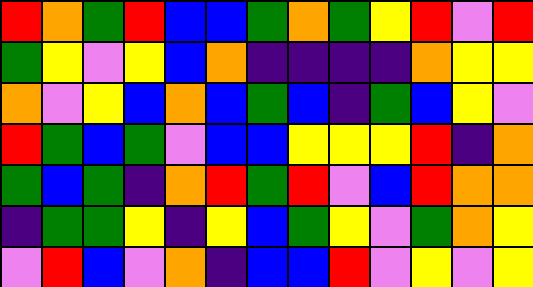[["red", "orange", "green", "red", "blue", "blue", "green", "orange", "green", "yellow", "red", "violet", "red"], ["green", "yellow", "violet", "yellow", "blue", "orange", "indigo", "indigo", "indigo", "indigo", "orange", "yellow", "yellow"], ["orange", "violet", "yellow", "blue", "orange", "blue", "green", "blue", "indigo", "green", "blue", "yellow", "violet"], ["red", "green", "blue", "green", "violet", "blue", "blue", "yellow", "yellow", "yellow", "red", "indigo", "orange"], ["green", "blue", "green", "indigo", "orange", "red", "green", "red", "violet", "blue", "red", "orange", "orange"], ["indigo", "green", "green", "yellow", "indigo", "yellow", "blue", "green", "yellow", "violet", "green", "orange", "yellow"], ["violet", "red", "blue", "violet", "orange", "indigo", "blue", "blue", "red", "violet", "yellow", "violet", "yellow"]]